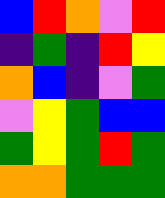[["blue", "red", "orange", "violet", "red"], ["indigo", "green", "indigo", "red", "yellow"], ["orange", "blue", "indigo", "violet", "green"], ["violet", "yellow", "green", "blue", "blue"], ["green", "yellow", "green", "red", "green"], ["orange", "orange", "green", "green", "green"]]